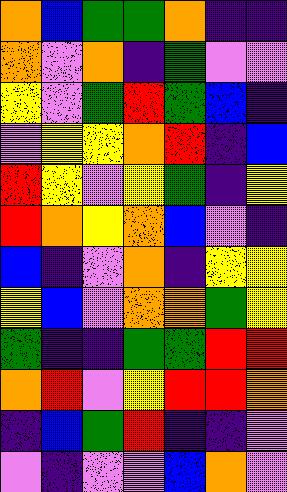[["orange", "blue", "green", "green", "orange", "indigo", "indigo"], ["orange", "violet", "orange", "indigo", "green", "violet", "violet"], ["yellow", "violet", "green", "red", "green", "blue", "indigo"], ["violet", "yellow", "yellow", "orange", "red", "indigo", "blue"], ["red", "yellow", "violet", "yellow", "green", "indigo", "yellow"], ["red", "orange", "yellow", "orange", "blue", "violet", "indigo"], ["blue", "indigo", "violet", "orange", "indigo", "yellow", "yellow"], ["yellow", "blue", "violet", "orange", "orange", "green", "yellow"], ["green", "indigo", "indigo", "green", "green", "red", "red"], ["orange", "red", "violet", "yellow", "red", "red", "orange"], ["indigo", "blue", "green", "red", "indigo", "indigo", "violet"], ["violet", "indigo", "violet", "violet", "blue", "orange", "violet"]]